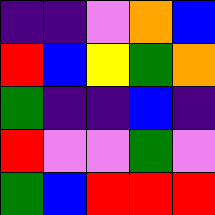[["indigo", "indigo", "violet", "orange", "blue"], ["red", "blue", "yellow", "green", "orange"], ["green", "indigo", "indigo", "blue", "indigo"], ["red", "violet", "violet", "green", "violet"], ["green", "blue", "red", "red", "red"]]